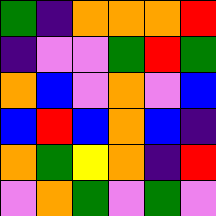[["green", "indigo", "orange", "orange", "orange", "red"], ["indigo", "violet", "violet", "green", "red", "green"], ["orange", "blue", "violet", "orange", "violet", "blue"], ["blue", "red", "blue", "orange", "blue", "indigo"], ["orange", "green", "yellow", "orange", "indigo", "red"], ["violet", "orange", "green", "violet", "green", "violet"]]